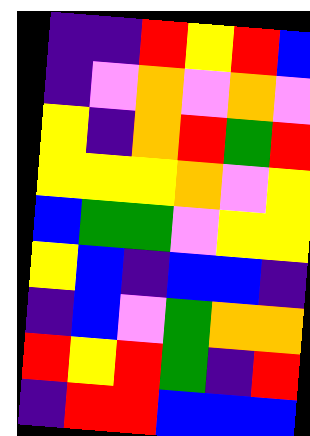[["indigo", "indigo", "red", "yellow", "red", "blue"], ["indigo", "violet", "orange", "violet", "orange", "violet"], ["yellow", "indigo", "orange", "red", "green", "red"], ["yellow", "yellow", "yellow", "orange", "violet", "yellow"], ["blue", "green", "green", "violet", "yellow", "yellow"], ["yellow", "blue", "indigo", "blue", "blue", "indigo"], ["indigo", "blue", "violet", "green", "orange", "orange"], ["red", "yellow", "red", "green", "indigo", "red"], ["indigo", "red", "red", "blue", "blue", "blue"]]